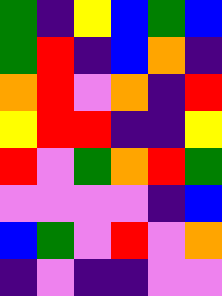[["green", "indigo", "yellow", "blue", "green", "blue"], ["green", "red", "indigo", "blue", "orange", "indigo"], ["orange", "red", "violet", "orange", "indigo", "red"], ["yellow", "red", "red", "indigo", "indigo", "yellow"], ["red", "violet", "green", "orange", "red", "green"], ["violet", "violet", "violet", "violet", "indigo", "blue"], ["blue", "green", "violet", "red", "violet", "orange"], ["indigo", "violet", "indigo", "indigo", "violet", "violet"]]